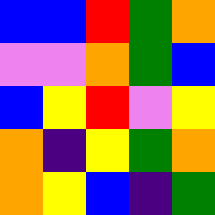[["blue", "blue", "red", "green", "orange"], ["violet", "violet", "orange", "green", "blue"], ["blue", "yellow", "red", "violet", "yellow"], ["orange", "indigo", "yellow", "green", "orange"], ["orange", "yellow", "blue", "indigo", "green"]]